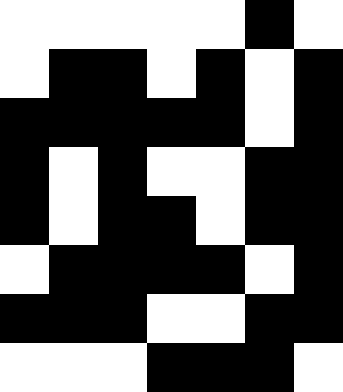[["white", "white", "white", "white", "white", "black", "white"], ["white", "black", "black", "white", "black", "white", "black"], ["black", "black", "black", "black", "black", "white", "black"], ["black", "white", "black", "white", "white", "black", "black"], ["black", "white", "black", "black", "white", "black", "black"], ["white", "black", "black", "black", "black", "white", "black"], ["black", "black", "black", "white", "white", "black", "black"], ["white", "white", "white", "black", "black", "black", "white"]]